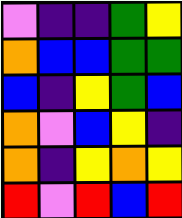[["violet", "indigo", "indigo", "green", "yellow"], ["orange", "blue", "blue", "green", "green"], ["blue", "indigo", "yellow", "green", "blue"], ["orange", "violet", "blue", "yellow", "indigo"], ["orange", "indigo", "yellow", "orange", "yellow"], ["red", "violet", "red", "blue", "red"]]